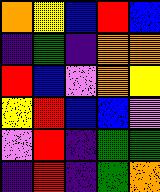[["orange", "yellow", "blue", "red", "blue"], ["indigo", "green", "indigo", "orange", "orange"], ["red", "blue", "violet", "orange", "yellow"], ["yellow", "red", "blue", "blue", "violet"], ["violet", "red", "indigo", "green", "green"], ["indigo", "red", "indigo", "green", "orange"]]